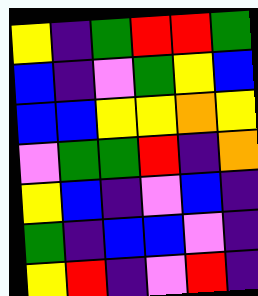[["yellow", "indigo", "green", "red", "red", "green"], ["blue", "indigo", "violet", "green", "yellow", "blue"], ["blue", "blue", "yellow", "yellow", "orange", "yellow"], ["violet", "green", "green", "red", "indigo", "orange"], ["yellow", "blue", "indigo", "violet", "blue", "indigo"], ["green", "indigo", "blue", "blue", "violet", "indigo"], ["yellow", "red", "indigo", "violet", "red", "indigo"]]